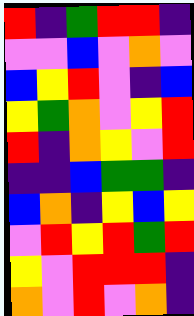[["red", "indigo", "green", "red", "red", "indigo"], ["violet", "violet", "blue", "violet", "orange", "violet"], ["blue", "yellow", "red", "violet", "indigo", "blue"], ["yellow", "green", "orange", "violet", "yellow", "red"], ["red", "indigo", "orange", "yellow", "violet", "red"], ["indigo", "indigo", "blue", "green", "green", "indigo"], ["blue", "orange", "indigo", "yellow", "blue", "yellow"], ["violet", "red", "yellow", "red", "green", "red"], ["yellow", "violet", "red", "red", "red", "indigo"], ["orange", "violet", "red", "violet", "orange", "indigo"]]